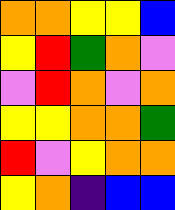[["orange", "orange", "yellow", "yellow", "blue"], ["yellow", "red", "green", "orange", "violet"], ["violet", "red", "orange", "violet", "orange"], ["yellow", "yellow", "orange", "orange", "green"], ["red", "violet", "yellow", "orange", "orange"], ["yellow", "orange", "indigo", "blue", "blue"]]